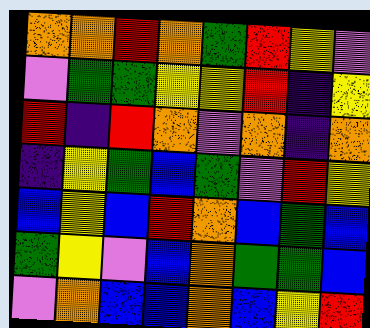[["orange", "orange", "red", "orange", "green", "red", "yellow", "violet"], ["violet", "green", "green", "yellow", "yellow", "red", "indigo", "yellow"], ["red", "indigo", "red", "orange", "violet", "orange", "indigo", "orange"], ["indigo", "yellow", "green", "blue", "green", "violet", "red", "yellow"], ["blue", "yellow", "blue", "red", "orange", "blue", "green", "blue"], ["green", "yellow", "violet", "blue", "orange", "green", "green", "blue"], ["violet", "orange", "blue", "blue", "orange", "blue", "yellow", "red"]]